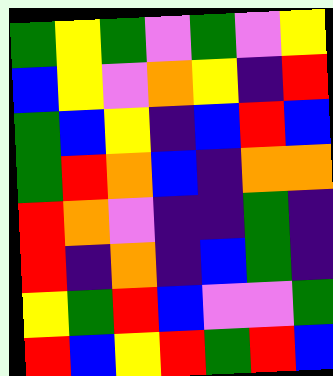[["green", "yellow", "green", "violet", "green", "violet", "yellow"], ["blue", "yellow", "violet", "orange", "yellow", "indigo", "red"], ["green", "blue", "yellow", "indigo", "blue", "red", "blue"], ["green", "red", "orange", "blue", "indigo", "orange", "orange"], ["red", "orange", "violet", "indigo", "indigo", "green", "indigo"], ["red", "indigo", "orange", "indigo", "blue", "green", "indigo"], ["yellow", "green", "red", "blue", "violet", "violet", "green"], ["red", "blue", "yellow", "red", "green", "red", "blue"]]